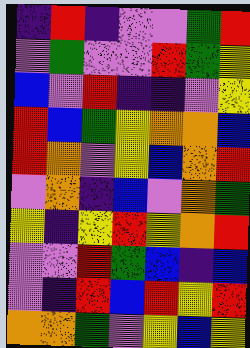[["indigo", "red", "indigo", "violet", "violet", "green", "red"], ["violet", "green", "violet", "violet", "red", "green", "yellow"], ["blue", "violet", "red", "indigo", "indigo", "violet", "yellow"], ["red", "blue", "green", "yellow", "orange", "orange", "blue"], ["red", "orange", "violet", "yellow", "blue", "orange", "red"], ["violet", "orange", "indigo", "blue", "violet", "orange", "green"], ["yellow", "indigo", "yellow", "red", "yellow", "orange", "red"], ["violet", "violet", "red", "green", "blue", "indigo", "blue"], ["violet", "indigo", "red", "blue", "red", "yellow", "red"], ["orange", "orange", "green", "violet", "yellow", "blue", "yellow"]]